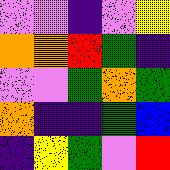[["violet", "violet", "indigo", "violet", "yellow"], ["orange", "orange", "red", "green", "indigo"], ["violet", "violet", "green", "orange", "green"], ["orange", "indigo", "indigo", "green", "blue"], ["indigo", "yellow", "green", "violet", "red"]]